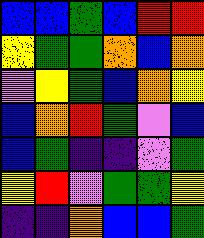[["blue", "blue", "green", "blue", "red", "red"], ["yellow", "green", "green", "orange", "blue", "orange"], ["violet", "yellow", "green", "blue", "orange", "yellow"], ["blue", "orange", "red", "green", "violet", "blue"], ["blue", "green", "indigo", "indigo", "violet", "green"], ["yellow", "red", "violet", "green", "green", "yellow"], ["indigo", "indigo", "orange", "blue", "blue", "green"]]